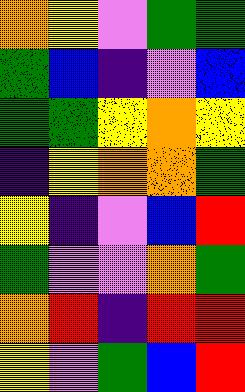[["orange", "yellow", "violet", "green", "green"], ["green", "blue", "indigo", "violet", "blue"], ["green", "green", "yellow", "orange", "yellow"], ["indigo", "yellow", "orange", "orange", "green"], ["yellow", "indigo", "violet", "blue", "red"], ["green", "violet", "violet", "orange", "green"], ["orange", "red", "indigo", "red", "red"], ["yellow", "violet", "green", "blue", "red"]]